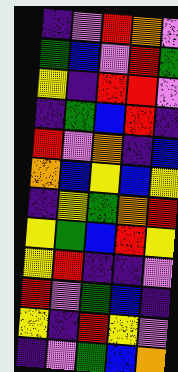[["indigo", "violet", "red", "orange", "violet"], ["green", "blue", "violet", "red", "green"], ["yellow", "indigo", "red", "red", "violet"], ["indigo", "green", "blue", "red", "indigo"], ["red", "violet", "orange", "indigo", "blue"], ["orange", "blue", "yellow", "blue", "yellow"], ["indigo", "yellow", "green", "orange", "red"], ["yellow", "green", "blue", "red", "yellow"], ["yellow", "red", "indigo", "indigo", "violet"], ["red", "violet", "green", "blue", "indigo"], ["yellow", "indigo", "red", "yellow", "violet"], ["indigo", "violet", "green", "blue", "orange"]]